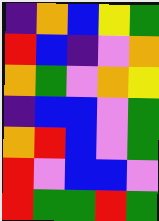[["indigo", "orange", "blue", "yellow", "green"], ["red", "blue", "indigo", "violet", "orange"], ["orange", "green", "violet", "orange", "yellow"], ["indigo", "blue", "blue", "violet", "green"], ["orange", "red", "blue", "violet", "green"], ["red", "violet", "blue", "blue", "violet"], ["red", "green", "green", "red", "green"]]